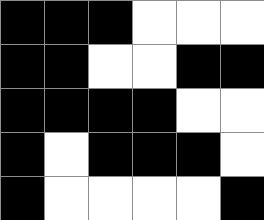[["black", "black", "black", "white", "white", "white"], ["black", "black", "white", "white", "black", "black"], ["black", "black", "black", "black", "white", "white"], ["black", "white", "black", "black", "black", "white"], ["black", "white", "white", "white", "white", "black"]]